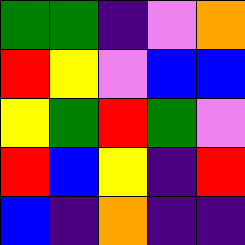[["green", "green", "indigo", "violet", "orange"], ["red", "yellow", "violet", "blue", "blue"], ["yellow", "green", "red", "green", "violet"], ["red", "blue", "yellow", "indigo", "red"], ["blue", "indigo", "orange", "indigo", "indigo"]]